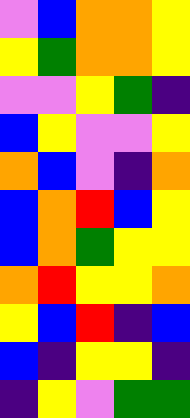[["violet", "blue", "orange", "orange", "yellow"], ["yellow", "green", "orange", "orange", "yellow"], ["violet", "violet", "yellow", "green", "indigo"], ["blue", "yellow", "violet", "violet", "yellow"], ["orange", "blue", "violet", "indigo", "orange"], ["blue", "orange", "red", "blue", "yellow"], ["blue", "orange", "green", "yellow", "yellow"], ["orange", "red", "yellow", "yellow", "orange"], ["yellow", "blue", "red", "indigo", "blue"], ["blue", "indigo", "yellow", "yellow", "indigo"], ["indigo", "yellow", "violet", "green", "green"]]